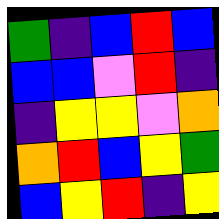[["green", "indigo", "blue", "red", "blue"], ["blue", "blue", "violet", "red", "indigo"], ["indigo", "yellow", "yellow", "violet", "orange"], ["orange", "red", "blue", "yellow", "green"], ["blue", "yellow", "red", "indigo", "yellow"]]